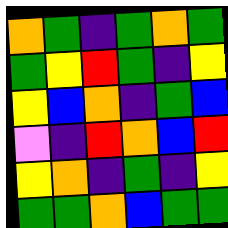[["orange", "green", "indigo", "green", "orange", "green"], ["green", "yellow", "red", "green", "indigo", "yellow"], ["yellow", "blue", "orange", "indigo", "green", "blue"], ["violet", "indigo", "red", "orange", "blue", "red"], ["yellow", "orange", "indigo", "green", "indigo", "yellow"], ["green", "green", "orange", "blue", "green", "green"]]